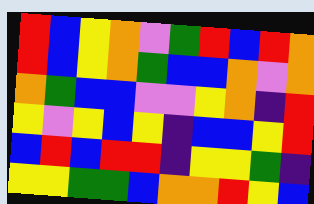[["red", "blue", "yellow", "orange", "violet", "green", "red", "blue", "red", "orange"], ["red", "blue", "yellow", "orange", "green", "blue", "blue", "orange", "violet", "orange"], ["orange", "green", "blue", "blue", "violet", "violet", "yellow", "orange", "indigo", "red"], ["yellow", "violet", "yellow", "blue", "yellow", "indigo", "blue", "blue", "yellow", "red"], ["blue", "red", "blue", "red", "red", "indigo", "yellow", "yellow", "green", "indigo"], ["yellow", "yellow", "green", "green", "blue", "orange", "orange", "red", "yellow", "blue"]]